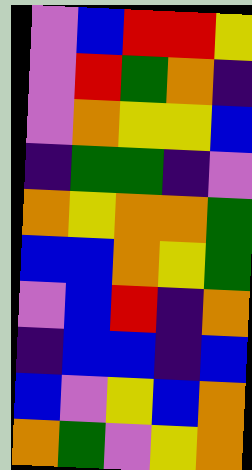[["violet", "blue", "red", "red", "yellow"], ["violet", "red", "green", "orange", "indigo"], ["violet", "orange", "yellow", "yellow", "blue"], ["indigo", "green", "green", "indigo", "violet"], ["orange", "yellow", "orange", "orange", "green"], ["blue", "blue", "orange", "yellow", "green"], ["violet", "blue", "red", "indigo", "orange"], ["indigo", "blue", "blue", "indigo", "blue"], ["blue", "violet", "yellow", "blue", "orange"], ["orange", "green", "violet", "yellow", "orange"]]